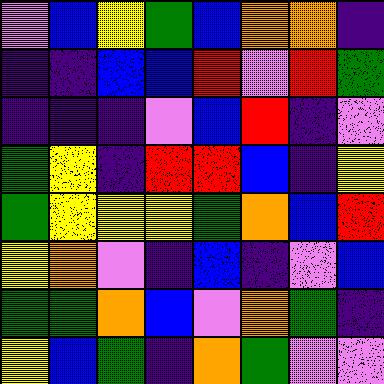[["violet", "blue", "yellow", "green", "blue", "orange", "orange", "indigo"], ["indigo", "indigo", "blue", "blue", "red", "violet", "red", "green"], ["indigo", "indigo", "indigo", "violet", "blue", "red", "indigo", "violet"], ["green", "yellow", "indigo", "red", "red", "blue", "indigo", "yellow"], ["green", "yellow", "yellow", "yellow", "green", "orange", "blue", "red"], ["yellow", "orange", "violet", "indigo", "blue", "indigo", "violet", "blue"], ["green", "green", "orange", "blue", "violet", "orange", "green", "indigo"], ["yellow", "blue", "green", "indigo", "orange", "green", "violet", "violet"]]